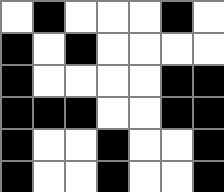[["white", "black", "white", "white", "white", "black", "white"], ["black", "white", "black", "white", "white", "white", "white"], ["black", "white", "white", "white", "white", "black", "black"], ["black", "black", "black", "white", "white", "black", "black"], ["black", "white", "white", "black", "white", "white", "black"], ["black", "white", "white", "black", "white", "white", "black"]]